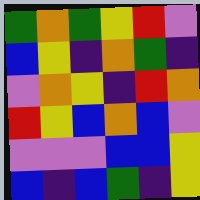[["green", "orange", "green", "yellow", "red", "violet"], ["blue", "yellow", "indigo", "orange", "green", "indigo"], ["violet", "orange", "yellow", "indigo", "red", "orange"], ["red", "yellow", "blue", "orange", "blue", "violet"], ["violet", "violet", "violet", "blue", "blue", "yellow"], ["blue", "indigo", "blue", "green", "indigo", "yellow"]]